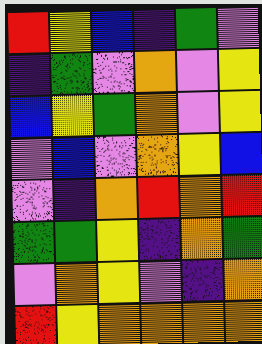[["red", "yellow", "blue", "indigo", "green", "violet"], ["indigo", "green", "violet", "orange", "violet", "yellow"], ["blue", "yellow", "green", "orange", "violet", "yellow"], ["violet", "blue", "violet", "orange", "yellow", "blue"], ["violet", "indigo", "orange", "red", "orange", "red"], ["green", "green", "yellow", "indigo", "orange", "green"], ["violet", "orange", "yellow", "violet", "indigo", "orange"], ["red", "yellow", "orange", "orange", "orange", "orange"]]